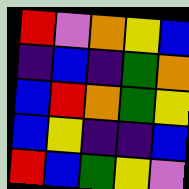[["red", "violet", "orange", "yellow", "blue"], ["indigo", "blue", "indigo", "green", "orange"], ["blue", "red", "orange", "green", "yellow"], ["blue", "yellow", "indigo", "indigo", "blue"], ["red", "blue", "green", "yellow", "violet"]]